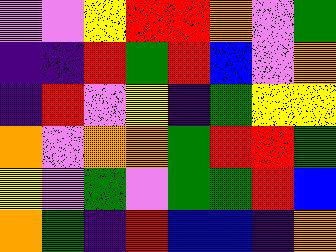[["violet", "violet", "yellow", "red", "red", "orange", "violet", "green"], ["indigo", "indigo", "red", "green", "red", "blue", "violet", "orange"], ["indigo", "red", "violet", "yellow", "indigo", "green", "yellow", "yellow"], ["orange", "violet", "orange", "orange", "green", "red", "red", "green"], ["yellow", "violet", "green", "violet", "green", "green", "red", "blue"], ["orange", "green", "indigo", "red", "blue", "blue", "indigo", "orange"]]